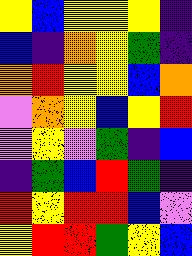[["yellow", "blue", "yellow", "yellow", "yellow", "indigo"], ["blue", "indigo", "orange", "yellow", "green", "indigo"], ["orange", "red", "yellow", "yellow", "blue", "orange"], ["violet", "orange", "yellow", "blue", "yellow", "red"], ["violet", "yellow", "violet", "green", "indigo", "blue"], ["indigo", "green", "blue", "red", "green", "indigo"], ["red", "yellow", "red", "red", "blue", "violet"], ["yellow", "red", "red", "green", "yellow", "blue"]]